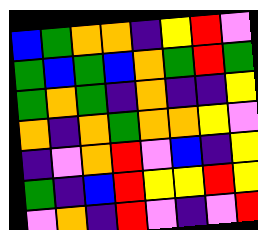[["blue", "green", "orange", "orange", "indigo", "yellow", "red", "violet"], ["green", "blue", "green", "blue", "orange", "green", "red", "green"], ["green", "orange", "green", "indigo", "orange", "indigo", "indigo", "yellow"], ["orange", "indigo", "orange", "green", "orange", "orange", "yellow", "violet"], ["indigo", "violet", "orange", "red", "violet", "blue", "indigo", "yellow"], ["green", "indigo", "blue", "red", "yellow", "yellow", "red", "yellow"], ["violet", "orange", "indigo", "red", "violet", "indigo", "violet", "red"]]